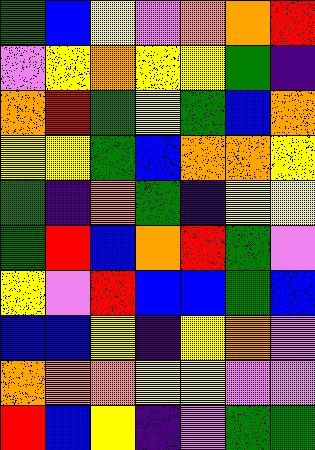[["green", "blue", "yellow", "violet", "orange", "orange", "red"], ["violet", "yellow", "orange", "yellow", "yellow", "green", "indigo"], ["orange", "red", "green", "yellow", "green", "blue", "orange"], ["yellow", "yellow", "green", "blue", "orange", "orange", "yellow"], ["green", "indigo", "orange", "green", "indigo", "yellow", "yellow"], ["green", "red", "blue", "orange", "red", "green", "violet"], ["yellow", "violet", "red", "blue", "blue", "green", "blue"], ["blue", "blue", "yellow", "indigo", "yellow", "orange", "violet"], ["orange", "orange", "orange", "yellow", "yellow", "violet", "violet"], ["red", "blue", "yellow", "indigo", "violet", "green", "green"]]